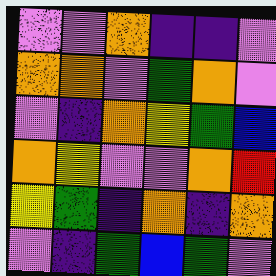[["violet", "violet", "orange", "indigo", "indigo", "violet"], ["orange", "orange", "violet", "green", "orange", "violet"], ["violet", "indigo", "orange", "yellow", "green", "blue"], ["orange", "yellow", "violet", "violet", "orange", "red"], ["yellow", "green", "indigo", "orange", "indigo", "orange"], ["violet", "indigo", "green", "blue", "green", "violet"]]